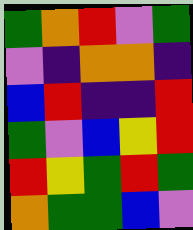[["green", "orange", "red", "violet", "green"], ["violet", "indigo", "orange", "orange", "indigo"], ["blue", "red", "indigo", "indigo", "red"], ["green", "violet", "blue", "yellow", "red"], ["red", "yellow", "green", "red", "green"], ["orange", "green", "green", "blue", "violet"]]